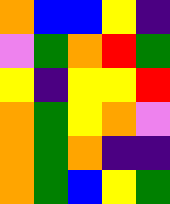[["orange", "blue", "blue", "yellow", "indigo"], ["violet", "green", "orange", "red", "green"], ["yellow", "indigo", "yellow", "yellow", "red"], ["orange", "green", "yellow", "orange", "violet"], ["orange", "green", "orange", "indigo", "indigo"], ["orange", "green", "blue", "yellow", "green"]]